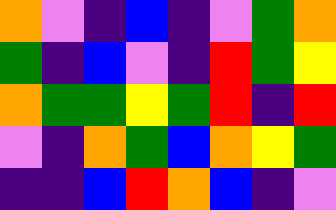[["orange", "violet", "indigo", "blue", "indigo", "violet", "green", "orange"], ["green", "indigo", "blue", "violet", "indigo", "red", "green", "yellow"], ["orange", "green", "green", "yellow", "green", "red", "indigo", "red"], ["violet", "indigo", "orange", "green", "blue", "orange", "yellow", "green"], ["indigo", "indigo", "blue", "red", "orange", "blue", "indigo", "violet"]]